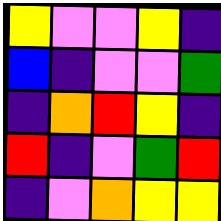[["yellow", "violet", "violet", "yellow", "indigo"], ["blue", "indigo", "violet", "violet", "green"], ["indigo", "orange", "red", "yellow", "indigo"], ["red", "indigo", "violet", "green", "red"], ["indigo", "violet", "orange", "yellow", "yellow"]]